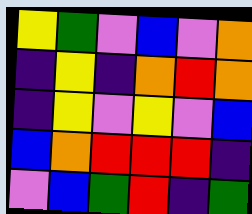[["yellow", "green", "violet", "blue", "violet", "orange"], ["indigo", "yellow", "indigo", "orange", "red", "orange"], ["indigo", "yellow", "violet", "yellow", "violet", "blue"], ["blue", "orange", "red", "red", "red", "indigo"], ["violet", "blue", "green", "red", "indigo", "green"]]